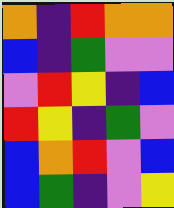[["orange", "indigo", "red", "orange", "orange"], ["blue", "indigo", "green", "violet", "violet"], ["violet", "red", "yellow", "indigo", "blue"], ["red", "yellow", "indigo", "green", "violet"], ["blue", "orange", "red", "violet", "blue"], ["blue", "green", "indigo", "violet", "yellow"]]